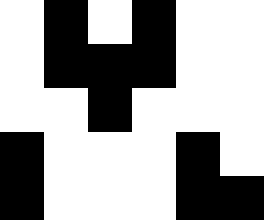[["white", "black", "white", "black", "white", "white"], ["white", "black", "black", "black", "white", "white"], ["white", "white", "black", "white", "white", "white"], ["black", "white", "white", "white", "black", "white"], ["black", "white", "white", "white", "black", "black"]]